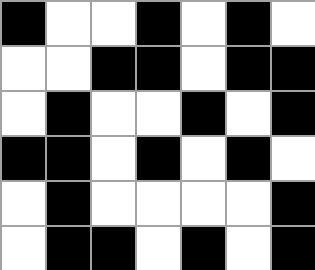[["black", "white", "white", "black", "white", "black", "white"], ["white", "white", "black", "black", "white", "black", "black"], ["white", "black", "white", "white", "black", "white", "black"], ["black", "black", "white", "black", "white", "black", "white"], ["white", "black", "white", "white", "white", "white", "black"], ["white", "black", "black", "white", "black", "white", "black"]]